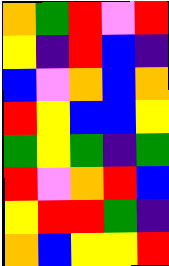[["orange", "green", "red", "violet", "red"], ["yellow", "indigo", "red", "blue", "indigo"], ["blue", "violet", "orange", "blue", "orange"], ["red", "yellow", "blue", "blue", "yellow"], ["green", "yellow", "green", "indigo", "green"], ["red", "violet", "orange", "red", "blue"], ["yellow", "red", "red", "green", "indigo"], ["orange", "blue", "yellow", "yellow", "red"]]